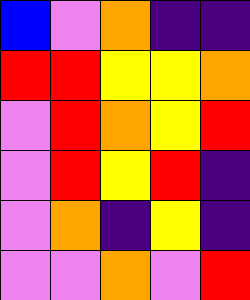[["blue", "violet", "orange", "indigo", "indigo"], ["red", "red", "yellow", "yellow", "orange"], ["violet", "red", "orange", "yellow", "red"], ["violet", "red", "yellow", "red", "indigo"], ["violet", "orange", "indigo", "yellow", "indigo"], ["violet", "violet", "orange", "violet", "red"]]